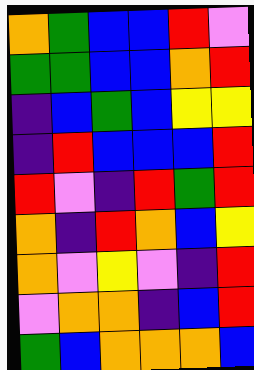[["orange", "green", "blue", "blue", "red", "violet"], ["green", "green", "blue", "blue", "orange", "red"], ["indigo", "blue", "green", "blue", "yellow", "yellow"], ["indigo", "red", "blue", "blue", "blue", "red"], ["red", "violet", "indigo", "red", "green", "red"], ["orange", "indigo", "red", "orange", "blue", "yellow"], ["orange", "violet", "yellow", "violet", "indigo", "red"], ["violet", "orange", "orange", "indigo", "blue", "red"], ["green", "blue", "orange", "orange", "orange", "blue"]]